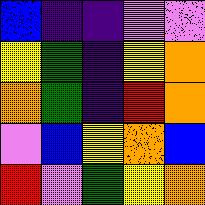[["blue", "indigo", "indigo", "violet", "violet"], ["yellow", "green", "indigo", "yellow", "orange"], ["orange", "green", "indigo", "red", "orange"], ["violet", "blue", "yellow", "orange", "blue"], ["red", "violet", "green", "yellow", "orange"]]